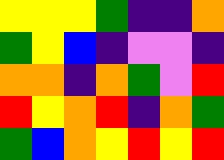[["yellow", "yellow", "yellow", "green", "indigo", "indigo", "orange"], ["green", "yellow", "blue", "indigo", "violet", "violet", "indigo"], ["orange", "orange", "indigo", "orange", "green", "violet", "red"], ["red", "yellow", "orange", "red", "indigo", "orange", "green"], ["green", "blue", "orange", "yellow", "red", "yellow", "red"]]